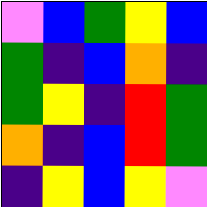[["violet", "blue", "green", "yellow", "blue"], ["green", "indigo", "blue", "orange", "indigo"], ["green", "yellow", "indigo", "red", "green"], ["orange", "indigo", "blue", "red", "green"], ["indigo", "yellow", "blue", "yellow", "violet"]]